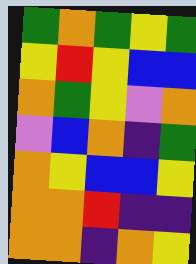[["green", "orange", "green", "yellow", "green"], ["yellow", "red", "yellow", "blue", "blue"], ["orange", "green", "yellow", "violet", "orange"], ["violet", "blue", "orange", "indigo", "green"], ["orange", "yellow", "blue", "blue", "yellow"], ["orange", "orange", "red", "indigo", "indigo"], ["orange", "orange", "indigo", "orange", "yellow"]]